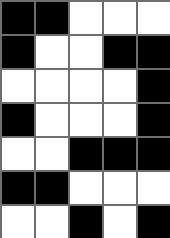[["black", "black", "white", "white", "white"], ["black", "white", "white", "black", "black"], ["white", "white", "white", "white", "black"], ["black", "white", "white", "white", "black"], ["white", "white", "black", "black", "black"], ["black", "black", "white", "white", "white"], ["white", "white", "black", "white", "black"]]